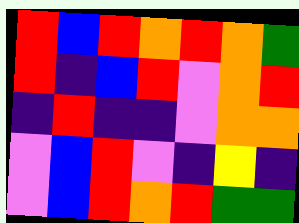[["red", "blue", "red", "orange", "red", "orange", "green"], ["red", "indigo", "blue", "red", "violet", "orange", "red"], ["indigo", "red", "indigo", "indigo", "violet", "orange", "orange"], ["violet", "blue", "red", "violet", "indigo", "yellow", "indigo"], ["violet", "blue", "red", "orange", "red", "green", "green"]]